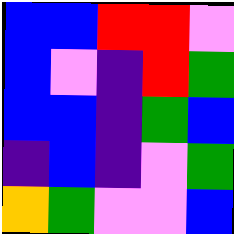[["blue", "blue", "red", "red", "violet"], ["blue", "violet", "indigo", "red", "green"], ["blue", "blue", "indigo", "green", "blue"], ["indigo", "blue", "indigo", "violet", "green"], ["orange", "green", "violet", "violet", "blue"]]